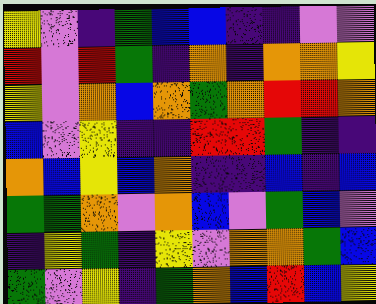[["yellow", "violet", "indigo", "green", "blue", "blue", "indigo", "indigo", "violet", "violet"], ["red", "violet", "red", "green", "indigo", "orange", "indigo", "orange", "orange", "yellow"], ["yellow", "violet", "orange", "blue", "orange", "green", "orange", "red", "red", "orange"], ["blue", "violet", "yellow", "indigo", "indigo", "red", "red", "green", "indigo", "indigo"], ["orange", "blue", "yellow", "blue", "orange", "indigo", "indigo", "blue", "indigo", "blue"], ["green", "green", "orange", "violet", "orange", "blue", "violet", "green", "blue", "violet"], ["indigo", "yellow", "green", "indigo", "yellow", "violet", "orange", "orange", "green", "blue"], ["green", "violet", "yellow", "indigo", "green", "orange", "blue", "red", "blue", "yellow"]]